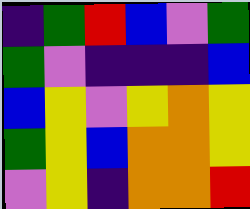[["indigo", "green", "red", "blue", "violet", "green"], ["green", "violet", "indigo", "indigo", "indigo", "blue"], ["blue", "yellow", "violet", "yellow", "orange", "yellow"], ["green", "yellow", "blue", "orange", "orange", "yellow"], ["violet", "yellow", "indigo", "orange", "orange", "red"]]